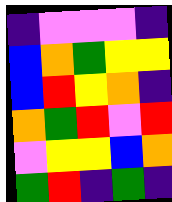[["indigo", "violet", "violet", "violet", "indigo"], ["blue", "orange", "green", "yellow", "yellow"], ["blue", "red", "yellow", "orange", "indigo"], ["orange", "green", "red", "violet", "red"], ["violet", "yellow", "yellow", "blue", "orange"], ["green", "red", "indigo", "green", "indigo"]]